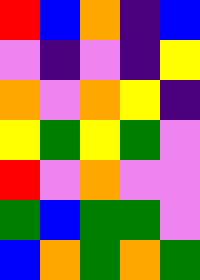[["red", "blue", "orange", "indigo", "blue"], ["violet", "indigo", "violet", "indigo", "yellow"], ["orange", "violet", "orange", "yellow", "indigo"], ["yellow", "green", "yellow", "green", "violet"], ["red", "violet", "orange", "violet", "violet"], ["green", "blue", "green", "green", "violet"], ["blue", "orange", "green", "orange", "green"]]